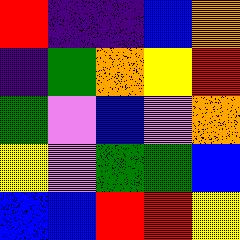[["red", "indigo", "indigo", "blue", "orange"], ["indigo", "green", "orange", "yellow", "red"], ["green", "violet", "blue", "violet", "orange"], ["yellow", "violet", "green", "green", "blue"], ["blue", "blue", "red", "red", "yellow"]]